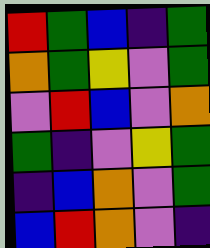[["red", "green", "blue", "indigo", "green"], ["orange", "green", "yellow", "violet", "green"], ["violet", "red", "blue", "violet", "orange"], ["green", "indigo", "violet", "yellow", "green"], ["indigo", "blue", "orange", "violet", "green"], ["blue", "red", "orange", "violet", "indigo"]]